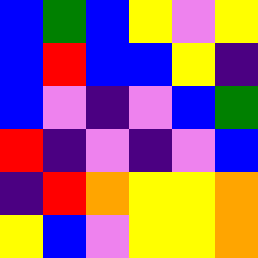[["blue", "green", "blue", "yellow", "violet", "yellow"], ["blue", "red", "blue", "blue", "yellow", "indigo"], ["blue", "violet", "indigo", "violet", "blue", "green"], ["red", "indigo", "violet", "indigo", "violet", "blue"], ["indigo", "red", "orange", "yellow", "yellow", "orange"], ["yellow", "blue", "violet", "yellow", "yellow", "orange"]]